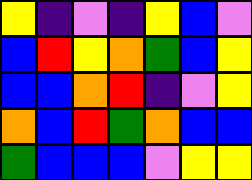[["yellow", "indigo", "violet", "indigo", "yellow", "blue", "violet"], ["blue", "red", "yellow", "orange", "green", "blue", "yellow"], ["blue", "blue", "orange", "red", "indigo", "violet", "yellow"], ["orange", "blue", "red", "green", "orange", "blue", "blue"], ["green", "blue", "blue", "blue", "violet", "yellow", "yellow"]]